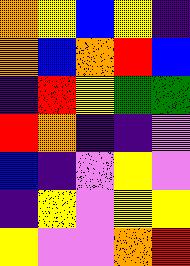[["orange", "yellow", "blue", "yellow", "indigo"], ["orange", "blue", "orange", "red", "blue"], ["indigo", "red", "yellow", "green", "green"], ["red", "orange", "indigo", "indigo", "violet"], ["blue", "indigo", "violet", "yellow", "violet"], ["indigo", "yellow", "violet", "yellow", "yellow"], ["yellow", "violet", "violet", "orange", "red"]]